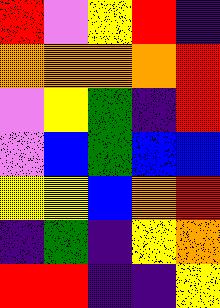[["red", "violet", "yellow", "red", "indigo"], ["orange", "orange", "orange", "orange", "red"], ["violet", "yellow", "green", "indigo", "red"], ["violet", "blue", "green", "blue", "blue"], ["yellow", "yellow", "blue", "orange", "red"], ["indigo", "green", "indigo", "yellow", "orange"], ["red", "red", "indigo", "indigo", "yellow"]]